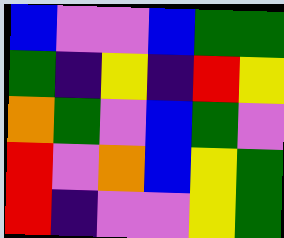[["blue", "violet", "violet", "blue", "green", "green"], ["green", "indigo", "yellow", "indigo", "red", "yellow"], ["orange", "green", "violet", "blue", "green", "violet"], ["red", "violet", "orange", "blue", "yellow", "green"], ["red", "indigo", "violet", "violet", "yellow", "green"]]